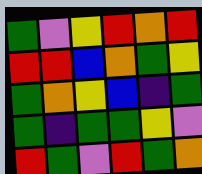[["green", "violet", "yellow", "red", "orange", "red"], ["red", "red", "blue", "orange", "green", "yellow"], ["green", "orange", "yellow", "blue", "indigo", "green"], ["green", "indigo", "green", "green", "yellow", "violet"], ["red", "green", "violet", "red", "green", "orange"]]